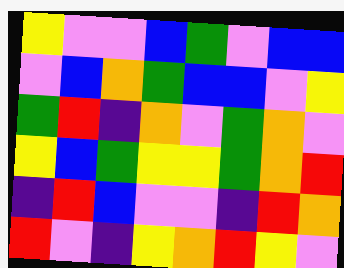[["yellow", "violet", "violet", "blue", "green", "violet", "blue", "blue"], ["violet", "blue", "orange", "green", "blue", "blue", "violet", "yellow"], ["green", "red", "indigo", "orange", "violet", "green", "orange", "violet"], ["yellow", "blue", "green", "yellow", "yellow", "green", "orange", "red"], ["indigo", "red", "blue", "violet", "violet", "indigo", "red", "orange"], ["red", "violet", "indigo", "yellow", "orange", "red", "yellow", "violet"]]